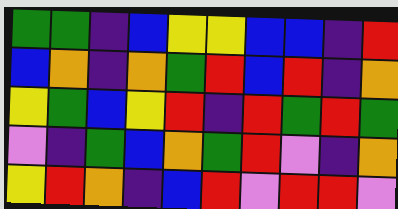[["green", "green", "indigo", "blue", "yellow", "yellow", "blue", "blue", "indigo", "red"], ["blue", "orange", "indigo", "orange", "green", "red", "blue", "red", "indigo", "orange"], ["yellow", "green", "blue", "yellow", "red", "indigo", "red", "green", "red", "green"], ["violet", "indigo", "green", "blue", "orange", "green", "red", "violet", "indigo", "orange"], ["yellow", "red", "orange", "indigo", "blue", "red", "violet", "red", "red", "violet"]]